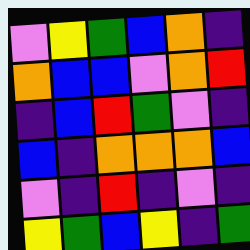[["violet", "yellow", "green", "blue", "orange", "indigo"], ["orange", "blue", "blue", "violet", "orange", "red"], ["indigo", "blue", "red", "green", "violet", "indigo"], ["blue", "indigo", "orange", "orange", "orange", "blue"], ["violet", "indigo", "red", "indigo", "violet", "indigo"], ["yellow", "green", "blue", "yellow", "indigo", "green"]]